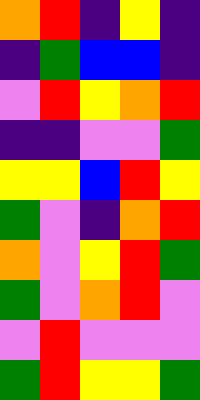[["orange", "red", "indigo", "yellow", "indigo"], ["indigo", "green", "blue", "blue", "indigo"], ["violet", "red", "yellow", "orange", "red"], ["indigo", "indigo", "violet", "violet", "green"], ["yellow", "yellow", "blue", "red", "yellow"], ["green", "violet", "indigo", "orange", "red"], ["orange", "violet", "yellow", "red", "green"], ["green", "violet", "orange", "red", "violet"], ["violet", "red", "violet", "violet", "violet"], ["green", "red", "yellow", "yellow", "green"]]